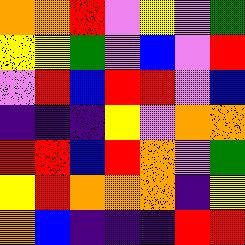[["orange", "orange", "red", "violet", "yellow", "violet", "green"], ["yellow", "yellow", "green", "violet", "blue", "violet", "red"], ["violet", "red", "blue", "red", "red", "violet", "blue"], ["indigo", "indigo", "indigo", "yellow", "violet", "orange", "orange"], ["red", "red", "blue", "red", "orange", "violet", "green"], ["yellow", "red", "orange", "orange", "orange", "indigo", "yellow"], ["orange", "blue", "indigo", "indigo", "indigo", "red", "red"]]